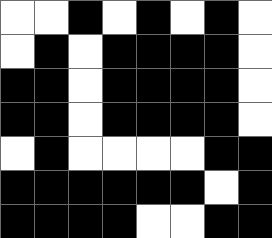[["white", "white", "black", "white", "black", "white", "black", "white"], ["white", "black", "white", "black", "black", "black", "black", "white"], ["black", "black", "white", "black", "black", "black", "black", "white"], ["black", "black", "white", "black", "black", "black", "black", "white"], ["white", "black", "white", "white", "white", "white", "black", "black"], ["black", "black", "black", "black", "black", "black", "white", "black"], ["black", "black", "black", "black", "white", "white", "black", "black"]]